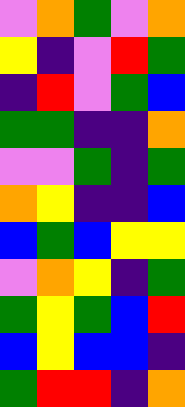[["violet", "orange", "green", "violet", "orange"], ["yellow", "indigo", "violet", "red", "green"], ["indigo", "red", "violet", "green", "blue"], ["green", "green", "indigo", "indigo", "orange"], ["violet", "violet", "green", "indigo", "green"], ["orange", "yellow", "indigo", "indigo", "blue"], ["blue", "green", "blue", "yellow", "yellow"], ["violet", "orange", "yellow", "indigo", "green"], ["green", "yellow", "green", "blue", "red"], ["blue", "yellow", "blue", "blue", "indigo"], ["green", "red", "red", "indigo", "orange"]]